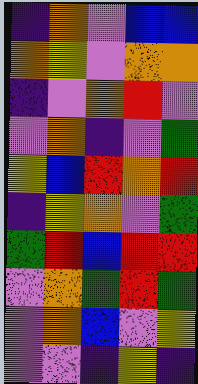[["indigo", "orange", "violet", "blue", "blue"], ["orange", "yellow", "violet", "orange", "orange"], ["indigo", "violet", "orange", "red", "violet"], ["violet", "orange", "indigo", "violet", "green"], ["yellow", "blue", "red", "orange", "red"], ["indigo", "yellow", "orange", "violet", "green"], ["green", "red", "blue", "red", "red"], ["violet", "orange", "green", "red", "green"], ["violet", "orange", "blue", "violet", "yellow"], ["violet", "violet", "indigo", "yellow", "indigo"]]